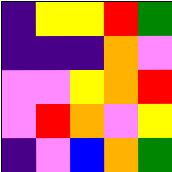[["indigo", "yellow", "yellow", "red", "green"], ["indigo", "indigo", "indigo", "orange", "violet"], ["violet", "violet", "yellow", "orange", "red"], ["violet", "red", "orange", "violet", "yellow"], ["indigo", "violet", "blue", "orange", "green"]]